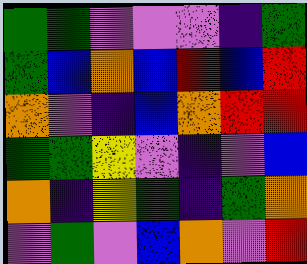[["green", "green", "violet", "violet", "violet", "indigo", "green"], ["green", "blue", "orange", "blue", "red", "blue", "red"], ["orange", "violet", "indigo", "blue", "orange", "red", "red"], ["green", "green", "yellow", "violet", "indigo", "violet", "blue"], ["orange", "indigo", "yellow", "green", "indigo", "green", "orange"], ["violet", "green", "violet", "blue", "orange", "violet", "red"]]